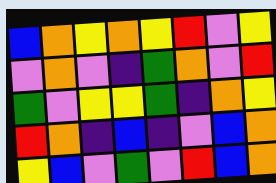[["blue", "orange", "yellow", "orange", "yellow", "red", "violet", "yellow"], ["violet", "orange", "violet", "indigo", "green", "orange", "violet", "red"], ["green", "violet", "yellow", "yellow", "green", "indigo", "orange", "yellow"], ["red", "orange", "indigo", "blue", "indigo", "violet", "blue", "orange"], ["yellow", "blue", "violet", "green", "violet", "red", "blue", "orange"]]